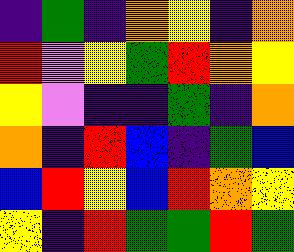[["indigo", "green", "indigo", "orange", "yellow", "indigo", "orange"], ["red", "violet", "yellow", "green", "red", "orange", "yellow"], ["yellow", "violet", "indigo", "indigo", "green", "indigo", "orange"], ["orange", "indigo", "red", "blue", "indigo", "green", "blue"], ["blue", "red", "yellow", "blue", "red", "orange", "yellow"], ["yellow", "indigo", "red", "green", "green", "red", "green"]]